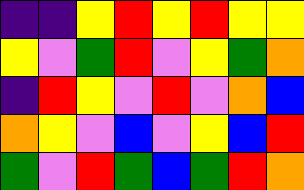[["indigo", "indigo", "yellow", "red", "yellow", "red", "yellow", "yellow"], ["yellow", "violet", "green", "red", "violet", "yellow", "green", "orange"], ["indigo", "red", "yellow", "violet", "red", "violet", "orange", "blue"], ["orange", "yellow", "violet", "blue", "violet", "yellow", "blue", "red"], ["green", "violet", "red", "green", "blue", "green", "red", "orange"]]